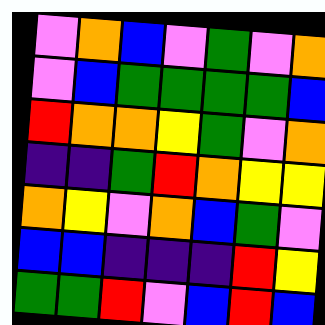[["violet", "orange", "blue", "violet", "green", "violet", "orange"], ["violet", "blue", "green", "green", "green", "green", "blue"], ["red", "orange", "orange", "yellow", "green", "violet", "orange"], ["indigo", "indigo", "green", "red", "orange", "yellow", "yellow"], ["orange", "yellow", "violet", "orange", "blue", "green", "violet"], ["blue", "blue", "indigo", "indigo", "indigo", "red", "yellow"], ["green", "green", "red", "violet", "blue", "red", "blue"]]